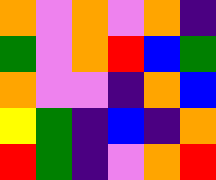[["orange", "violet", "orange", "violet", "orange", "indigo"], ["green", "violet", "orange", "red", "blue", "green"], ["orange", "violet", "violet", "indigo", "orange", "blue"], ["yellow", "green", "indigo", "blue", "indigo", "orange"], ["red", "green", "indigo", "violet", "orange", "red"]]